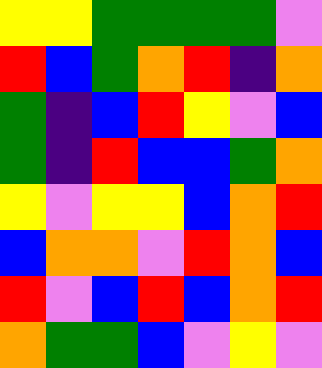[["yellow", "yellow", "green", "green", "green", "green", "violet"], ["red", "blue", "green", "orange", "red", "indigo", "orange"], ["green", "indigo", "blue", "red", "yellow", "violet", "blue"], ["green", "indigo", "red", "blue", "blue", "green", "orange"], ["yellow", "violet", "yellow", "yellow", "blue", "orange", "red"], ["blue", "orange", "orange", "violet", "red", "orange", "blue"], ["red", "violet", "blue", "red", "blue", "orange", "red"], ["orange", "green", "green", "blue", "violet", "yellow", "violet"]]